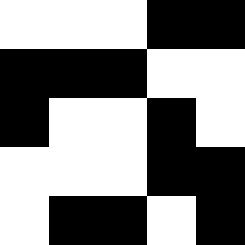[["white", "white", "white", "black", "black"], ["black", "black", "black", "white", "white"], ["black", "white", "white", "black", "white"], ["white", "white", "white", "black", "black"], ["white", "black", "black", "white", "black"]]